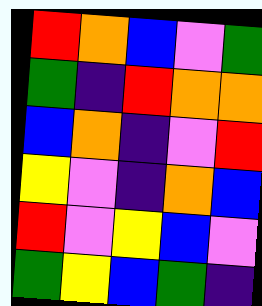[["red", "orange", "blue", "violet", "green"], ["green", "indigo", "red", "orange", "orange"], ["blue", "orange", "indigo", "violet", "red"], ["yellow", "violet", "indigo", "orange", "blue"], ["red", "violet", "yellow", "blue", "violet"], ["green", "yellow", "blue", "green", "indigo"]]